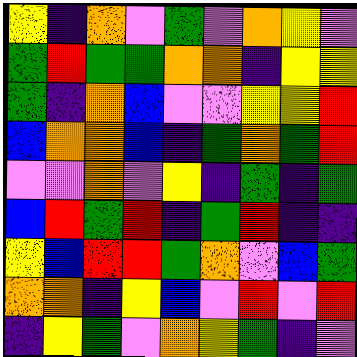[["yellow", "indigo", "orange", "violet", "green", "violet", "orange", "yellow", "violet"], ["green", "red", "green", "green", "orange", "orange", "indigo", "yellow", "yellow"], ["green", "indigo", "orange", "blue", "violet", "violet", "yellow", "yellow", "red"], ["blue", "orange", "orange", "blue", "indigo", "green", "orange", "green", "red"], ["violet", "violet", "orange", "violet", "yellow", "indigo", "green", "indigo", "green"], ["blue", "red", "green", "red", "indigo", "green", "red", "indigo", "indigo"], ["yellow", "blue", "red", "red", "green", "orange", "violet", "blue", "green"], ["orange", "orange", "indigo", "yellow", "blue", "violet", "red", "violet", "red"], ["indigo", "yellow", "green", "violet", "orange", "yellow", "green", "indigo", "violet"]]